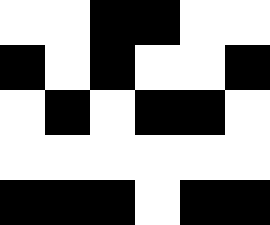[["white", "white", "black", "black", "white", "white"], ["black", "white", "black", "white", "white", "black"], ["white", "black", "white", "black", "black", "white"], ["white", "white", "white", "white", "white", "white"], ["black", "black", "black", "white", "black", "black"]]